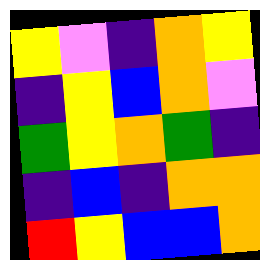[["yellow", "violet", "indigo", "orange", "yellow"], ["indigo", "yellow", "blue", "orange", "violet"], ["green", "yellow", "orange", "green", "indigo"], ["indigo", "blue", "indigo", "orange", "orange"], ["red", "yellow", "blue", "blue", "orange"]]